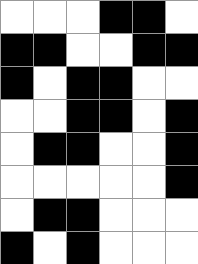[["white", "white", "white", "black", "black", "white"], ["black", "black", "white", "white", "black", "black"], ["black", "white", "black", "black", "white", "white"], ["white", "white", "black", "black", "white", "black"], ["white", "black", "black", "white", "white", "black"], ["white", "white", "white", "white", "white", "black"], ["white", "black", "black", "white", "white", "white"], ["black", "white", "black", "white", "white", "white"]]